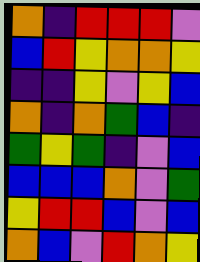[["orange", "indigo", "red", "red", "red", "violet"], ["blue", "red", "yellow", "orange", "orange", "yellow"], ["indigo", "indigo", "yellow", "violet", "yellow", "blue"], ["orange", "indigo", "orange", "green", "blue", "indigo"], ["green", "yellow", "green", "indigo", "violet", "blue"], ["blue", "blue", "blue", "orange", "violet", "green"], ["yellow", "red", "red", "blue", "violet", "blue"], ["orange", "blue", "violet", "red", "orange", "yellow"]]